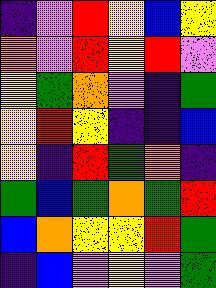[["indigo", "violet", "red", "yellow", "blue", "yellow"], ["orange", "violet", "red", "yellow", "red", "violet"], ["yellow", "green", "orange", "violet", "indigo", "green"], ["yellow", "red", "yellow", "indigo", "indigo", "blue"], ["yellow", "indigo", "red", "green", "orange", "indigo"], ["green", "blue", "green", "orange", "green", "red"], ["blue", "orange", "yellow", "yellow", "red", "green"], ["indigo", "blue", "violet", "yellow", "violet", "green"]]